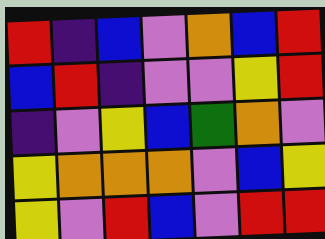[["red", "indigo", "blue", "violet", "orange", "blue", "red"], ["blue", "red", "indigo", "violet", "violet", "yellow", "red"], ["indigo", "violet", "yellow", "blue", "green", "orange", "violet"], ["yellow", "orange", "orange", "orange", "violet", "blue", "yellow"], ["yellow", "violet", "red", "blue", "violet", "red", "red"]]